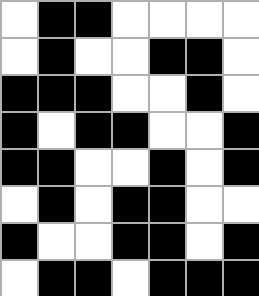[["white", "black", "black", "white", "white", "white", "white"], ["white", "black", "white", "white", "black", "black", "white"], ["black", "black", "black", "white", "white", "black", "white"], ["black", "white", "black", "black", "white", "white", "black"], ["black", "black", "white", "white", "black", "white", "black"], ["white", "black", "white", "black", "black", "white", "white"], ["black", "white", "white", "black", "black", "white", "black"], ["white", "black", "black", "white", "black", "black", "black"]]